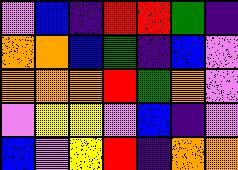[["violet", "blue", "indigo", "red", "red", "green", "indigo"], ["orange", "orange", "blue", "green", "indigo", "blue", "violet"], ["orange", "orange", "orange", "red", "green", "orange", "violet"], ["violet", "yellow", "yellow", "violet", "blue", "indigo", "violet"], ["blue", "violet", "yellow", "red", "indigo", "orange", "orange"]]